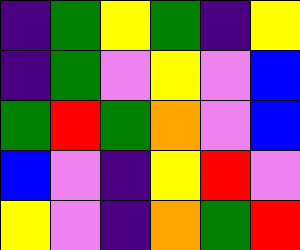[["indigo", "green", "yellow", "green", "indigo", "yellow"], ["indigo", "green", "violet", "yellow", "violet", "blue"], ["green", "red", "green", "orange", "violet", "blue"], ["blue", "violet", "indigo", "yellow", "red", "violet"], ["yellow", "violet", "indigo", "orange", "green", "red"]]